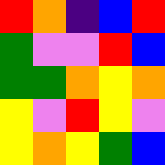[["red", "orange", "indigo", "blue", "red"], ["green", "violet", "violet", "red", "blue"], ["green", "green", "orange", "yellow", "orange"], ["yellow", "violet", "red", "yellow", "violet"], ["yellow", "orange", "yellow", "green", "blue"]]